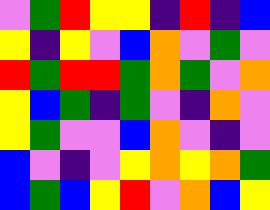[["violet", "green", "red", "yellow", "yellow", "indigo", "red", "indigo", "blue"], ["yellow", "indigo", "yellow", "violet", "blue", "orange", "violet", "green", "violet"], ["red", "green", "red", "red", "green", "orange", "green", "violet", "orange"], ["yellow", "blue", "green", "indigo", "green", "violet", "indigo", "orange", "violet"], ["yellow", "green", "violet", "violet", "blue", "orange", "violet", "indigo", "violet"], ["blue", "violet", "indigo", "violet", "yellow", "orange", "yellow", "orange", "green"], ["blue", "green", "blue", "yellow", "red", "violet", "orange", "blue", "yellow"]]